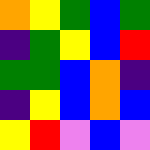[["orange", "yellow", "green", "blue", "green"], ["indigo", "green", "yellow", "blue", "red"], ["green", "green", "blue", "orange", "indigo"], ["indigo", "yellow", "blue", "orange", "blue"], ["yellow", "red", "violet", "blue", "violet"]]